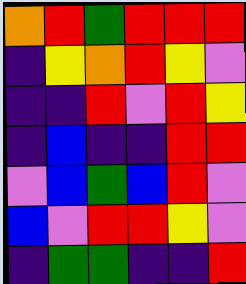[["orange", "red", "green", "red", "red", "red"], ["indigo", "yellow", "orange", "red", "yellow", "violet"], ["indigo", "indigo", "red", "violet", "red", "yellow"], ["indigo", "blue", "indigo", "indigo", "red", "red"], ["violet", "blue", "green", "blue", "red", "violet"], ["blue", "violet", "red", "red", "yellow", "violet"], ["indigo", "green", "green", "indigo", "indigo", "red"]]